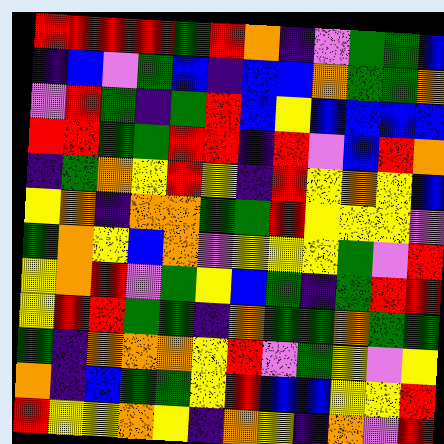[["red", "red", "red", "red", "green", "red", "orange", "indigo", "violet", "green", "green", "blue"], ["indigo", "blue", "violet", "green", "blue", "indigo", "blue", "blue", "orange", "green", "green", "orange"], ["violet", "red", "green", "indigo", "green", "red", "blue", "yellow", "blue", "blue", "blue", "blue"], ["red", "red", "green", "green", "red", "red", "indigo", "red", "violet", "blue", "red", "orange"], ["indigo", "green", "orange", "yellow", "red", "yellow", "indigo", "red", "yellow", "orange", "yellow", "blue"], ["yellow", "orange", "indigo", "orange", "orange", "green", "green", "red", "yellow", "yellow", "yellow", "violet"], ["green", "orange", "yellow", "blue", "orange", "violet", "yellow", "yellow", "yellow", "green", "violet", "red"], ["yellow", "orange", "red", "violet", "green", "yellow", "blue", "green", "indigo", "green", "red", "red"], ["yellow", "red", "red", "green", "green", "indigo", "orange", "green", "green", "orange", "green", "green"], ["green", "indigo", "orange", "orange", "orange", "yellow", "red", "violet", "green", "yellow", "violet", "yellow"], ["orange", "indigo", "blue", "green", "green", "yellow", "red", "blue", "blue", "yellow", "yellow", "red"], ["red", "yellow", "yellow", "orange", "yellow", "indigo", "orange", "yellow", "indigo", "orange", "violet", "red"]]